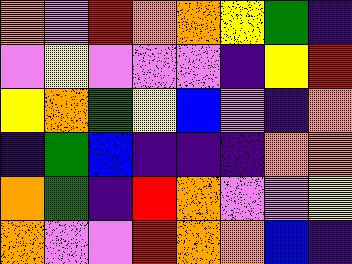[["orange", "violet", "red", "orange", "orange", "yellow", "green", "indigo"], ["violet", "yellow", "violet", "violet", "violet", "indigo", "yellow", "red"], ["yellow", "orange", "green", "yellow", "blue", "violet", "indigo", "orange"], ["indigo", "green", "blue", "indigo", "indigo", "indigo", "orange", "orange"], ["orange", "green", "indigo", "red", "orange", "violet", "violet", "yellow"], ["orange", "violet", "violet", "red", "orange", "orange", "blue", "indigo"]]